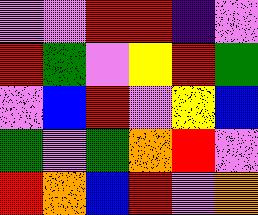[["violet", "violet", "red", "red", "indigo", "violet"], ["red", "green", "violet", "yellow", "red", "green"], ["violet", "blue", "red", "violet", "yellow", "blue"], ["green", "violet", "green", "orange", "red", "violet"], ["red", "orange", "blue", "red", "violet", "orange"]]